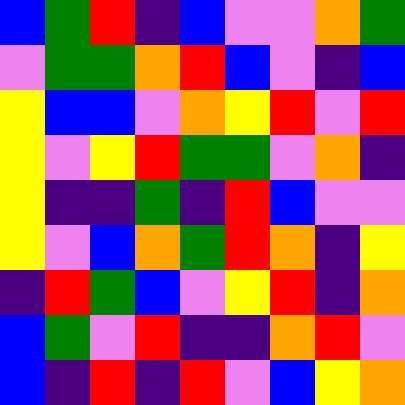[["blue", "green", "red", "indigo", "blue", "violet", "violet", "orange", "green"], ["violet", "green", "green", "orange", "red", "blue", "violet", "indigo", "blue"], ["yellow", "blue", "blue", "violet", "orange", "yellow", "red", "violet", "red"], ["yellow", "violet", "yellow", "red", "green", "green", "violet", "orange", "indigo"], ["yellow", "indigo", "indigo", "green", "indigo", "red", "blue", "violet", "violet"], ["yellow", "violet", "blue", "orange", "green", "red", "orange", "indigo", "yellow"], ["indigo", "red", "green", "blue", "violet", "yellow", "red", "indigo", "orange"], ["blue", "green", "violet", "red", "indigo", "indigo", "orange", "red", "violet"], ["blue", "indigo", "red", "indigo", "red", "violet", "blue", "yellow", "orange"]]